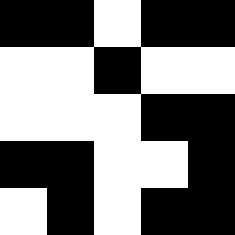[["black", "black", "white", "black", "black"], ["white", "white", "black", "white", "white"], ["white", "white", "white", "black", "black"], ["black", "black", "white", "white", "black"], ["white", "black", "white", "black", "black"]]